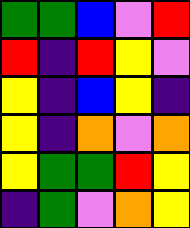[["green", "green", "blue", "violet", "red"], ["red", "indigo", "red", "yellow", "violet"], ["yellow", "indigo", "blue", "yellow", "indigo"], ["yellow", "indigo", "orange", "violet", "orange"], ["yellow", "green", "green", "red", "yellow"], ["indigo", "green", "violet", "orange", "yellow"]]